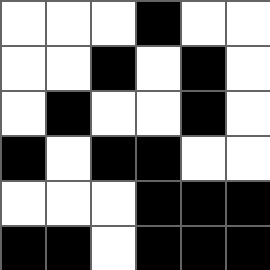[["white", "white", "white", "black", "white", "white"], ["white", "white", "black", "white", "black", "white"], ["white", "black", "white", "white", "black", "white"], ["black", "white", "black", "black", "white", "white"], ["white", "white", "white", "black", "black", "black"], ["black", "black", "white", "black", "black", "black"]]